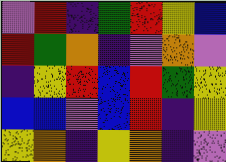[["violet", "red", "indigo", "green", "red", "yellow", "blue"], ["red", "green", "orange", "indigo", "violet", "orange", "violet"], ["indigo", "yellow", "red", "blue", "red", "green", "yellow"], ["blue", "blue", "violet", "blue", "red", "indigo", "yellow"], ["yellow", "orange", "indigo", "yellow", "orange", "indigo", "violet"]]